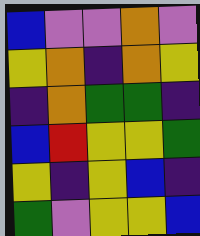[["blue", "violet", "violet", "orange", "violet"], ["yellow", "orange", "indigo", "orange", "yellow"], ["indigo", "orange", "green", "green", "indigo"], ["blue", "red", "yellow", "yellow", "green"], ["yellow", "indigo", "yellow", "blue", "indigo"], ["green", "violet", "yellow", "yellow", "blue"]]